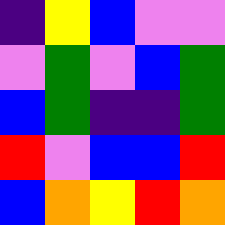[["indigo", "yellow", "blue", "violet", "violet"], ["violet", "green", "violet", "blue", "green"], ["blue", "green", "indigo", "indigo", "green"], ["red", "violet", "blue", "blue", "red"], ["blue", "orange", "yellow", "red", "orange"]]